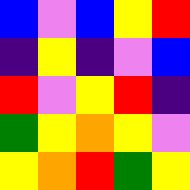[["blue", "violet", "blue", "yellow", "red"], ["indigo", "yellow", "indigo", "violet", "blue"], ["red", "violet", "yellow", "red", "indigo"], ["green", "yellow", "orange", "yellow", "violet"], ["yellow", "orange", "red", "green", "yellow"]]